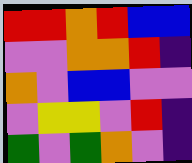[["red", "red", "orange", "red", "blue", "blue"], ["violet", "violet", "orange", "orange", "red", "indigo"], ["orange", "violet", "blue", "blue", "violet", "violet"], ["violet", "yellow", "yellow", "violet", "red", "indigo"], ["green", "violet", "green", "orange", "violet", "indigo"]]